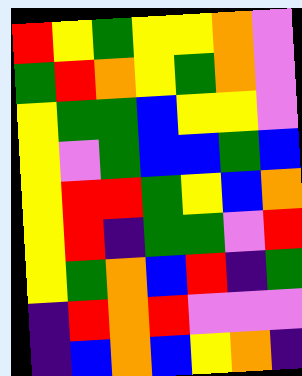[["red", "yellow", "green", "yellow", "yellow", "orange", "violet"], ["green", "red", "orange", "yellow", "green", "orange", "violet"], ["yellow", "green", "green", "blue", "yellow", "yellow", "violet"], ["yellow", "violet", "green", "blue", "blue", "green", "blue"], ["yellow", "red", "red", "green", "yellow", "blue", "orange"], ["yellow", "red", "indigo", "green", "green", "violet", "red"], ["yellow", "green", "orange", "blue", "red", "indigo", "green"], ["indigo", "red", "orange", "red", "violet", "violet", "violet"], ["indigo", "blue", "orange", "blue", "yellow", "orange", "indigo"]]